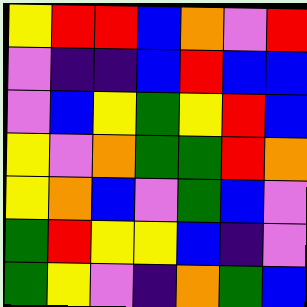[["yellow", "red", "red", "blue", "orange", "violet", "red"], ["violet", "indigo", "indigo", "blue", "red", "blue", "blue"], ["violet", "blue", "yellow", "green", "yellow", "red", "blue"], ["yellow", "violet", "orange", "green", "green", "red", "orange"], ["yellow", "orange", "blue", "violet", "green", "blue", "violet"], ["green", "red", "yellow", "yellow", "blue", "indigo", "violet"], ["green", "yellow", "violet", "indigo", "orange", "green", "blue"]]